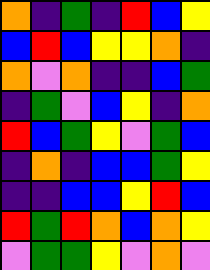[["orange", "indigo", "green", "indigo", "red", "blue", "yellow"], ["blue", "red", "blue", "yellow", "yellow", "orange", "indigo"], ["orange", "violet", "orange", "indigo", "indigo", "blue", "green"], ["indigo", "green", "violet", "blue", "yellow", "indigo", "orange"], ["red", "blue", "green", "yellow", "violet", "green", "blue"], ["indigo", "orange", "indigo", "blue", "blue", "green", "yellow"], ["indigo", "indigo", "blue", "blue", "yellow", "red", "blue"], ["red", "green", "red", "orange", "blue", "orange", "yellow"], ["violet", "green", "green", "yellow", "violet", "orange", "violet"]]